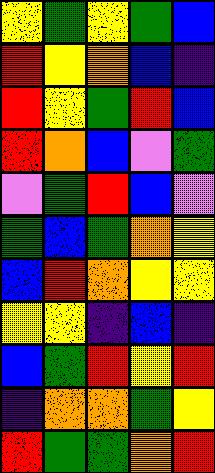[["yellow", "green", "yellow", "green", "blue"], ["red", "yellow", "orange", "blue", "indigo"], ["red", "yellow", "green", "red", "blue"], ["red", "orange", "blue", "violet", "green"], ["violet", "green", "red", "blue", "violet"], ["green", "blue", "green", "orange", "yellow"], ["blue", "red", "orange", "yellow", "yellow"], ["yellow", "yellow", "indigo", "blue", "indigo"], ["blue", "green", "red", "yellow", "red"], ["indigo", "orange", "orange", "green", "yellow"], ["red", "green", "green", "orange", "red"]]